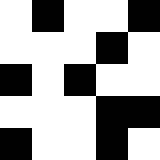[["white", "black", "white", "white", "black"], ["white", "white", "white", "black", "white"], ["black", "white", "black", "white", "white"], ["white", "white", "white", "black", "black"], ["black", "white", "white", "black", "white"]]